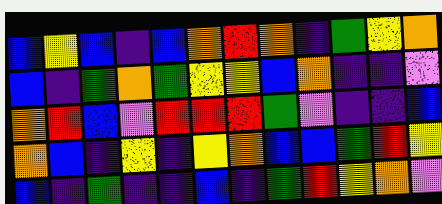[["blue", "yellow", "blue", "indigo", "blue", "orange", "red", "orange", "indigo", "green", "yellow", "orange"], ["blue", "indigo", "green", "orange", "green", "yellow", "yellow", "blue", "orange", "indigo", "indigo", "violet"], ["orange", "red", "blue", "violet", "red", "red", "red", "green", "violet", "indigo", "indigo", "blue"], ["orange", "blue", "indigo", "yellow", "indigo", "yellow", "orange", "blue", "blue", "green", "red", "yellow"], ["blue", "indigo", "green", "indigo", "indigo", "blue", "indigo", "green", "red", "yellow", "orange", "violet"]]